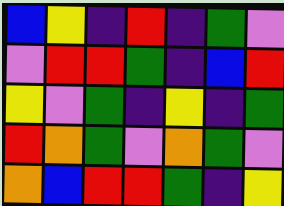[["blue", "yellow", "indigo", "red", "indigo", "green", "violet"], ["violet", "red", "red", "green", "indigo", "blue", "red"], ["yellow", "violet", "green", "indigo", "yellow", "indigo", "green"], ["red", "orange", "green", "violet", "orange", "green", "violet"], ["orange", "blue", "red", "red", "green", "indigo", "yellow"]]